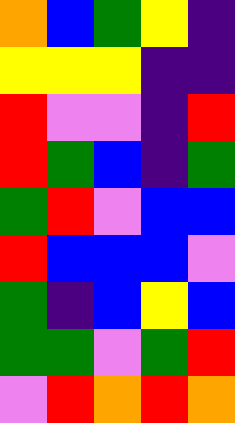[["orange", "blue", "green", "yellow", "indigo"], ["yellow", "yellow", "yellow", "indigo", "indigo"], ["red", "violet", "violet", "indigo", "red"], ["red", "green", "blue", "indigo", "green"], ["green", "red", "violet", "blue", "blue"], ["red", "blue", "blue", "blue", "violet"], ["green", "indigo", "blue", "yellow", "blue"], ["green", "green", "violet", "green", "red"], ["violet", "red", "orange", "red", "orange"]]